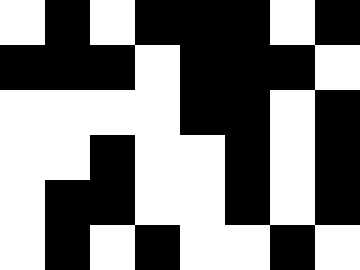[["white", "black", "white", "black", "black", "black", "white", "black"], ["black", "black", "black", "white", "black", "black", "black", "white"], ["white", "white", "white", "white", "black", "black", "white", "black"], ["white", "white", "black", "white", "white", "black", "white", "black"], ["white", "black", "black", "white", "white", "black", "white", "black"], ["white", "black", "white", "black", "white", "white", "black", "white"]]